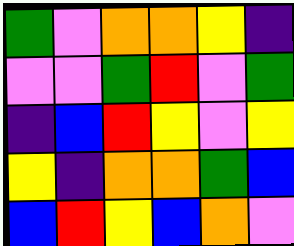[["green", "violet", "orange", "orange", "yellow", "indigo"], ["violet", "violet", "green", "red", "violet", "green"], ["indigo", "blue", "red", "yellow", "violet", "yellow"], ["yellow", "indigo", "orange", "orange", "green", "blue"], ["blue", "red", "yellow", "blue", "orange", "violet"]]